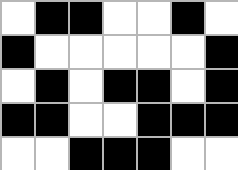[["white", "black", "black", "white", "white", "black", "white"], ["black", "white", "white", "white", "white", "white", "black"], ["white", "black", "white", "black", "black", "white", "black"], ["black", "black", "white", "white", "black", "black", "black"], ["white", "white", "black", "black", "black", "white", "white"]]